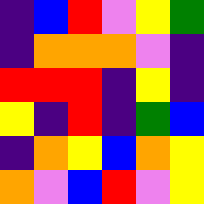[["indigo", "blue", "red", "violet", "yellow", "green"], ["indigo", "orange", "orange", "orange", "violet", "indigo"], ["red", "red", "red", "indigo", "yellow", "indigo"], ["yellow", "indigo", "red", "indigo", "green", "blue"], ["indigo", "orange", "yellow", "blue", "orange", "yellow"], ["orange", "violet", "blue", "red", "violet", "yellow"]]